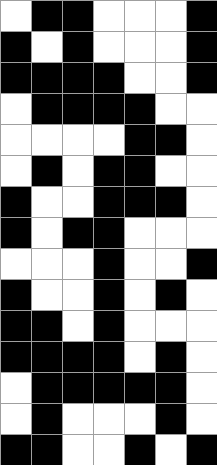[["white", "black", "black", "white", "white", "white", "black"], ["black", "white", "black", "white", "white", "white", "black"], ["black", "black", "black", "black", "white", "white", "black"], ["white", "black", "black", "black", "black", "white", "white"], ["white", "white", "white", "white", "black", "black", "white"], ["white", "black", "white", "black", "black", "white", "white"], ["black", "white", "white", "black", "black", "black", "white"], ["black", "white", "black", "black", "white", "white", "white"], ["white", "white", "white", "black", "white", "white", "black"], ["black", "white", "white", "black", "white", "black", "white"], ["black", "black", "white", "black", "white", "white", "white"], ["black", "black", "black", "black", "white", "black", "white"], ["white", "black", "black", "black", "black", "black", "white"], ["white", "black", "white", "white", "white", "black", "white"], ["black", "black", "white", "white", "black", "white", "black"]]